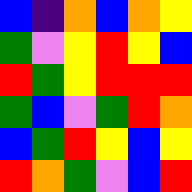[["blue", "indigo", "orange", "blue", "orange", "yellow"], ["green", "violet", "yellow", "red", "yellow", "blue"], ["red", "green", "yellow", "red", "red", "red"], ["green", "blue", "violet", "green", "red", "orange"], ["blue", "green", "red", "yellow", "blue", "yellow"], ["red", "orange", "green", "violet", "blue", "red"]]